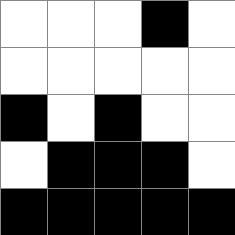[["white", "white", "white", "black", "white"], ["white", "white", "white", "white", "white"], ["black", "white", "black", "white", "white"], ["white", "black", "black", "black", "white"], ["black", "black", "black", "black", "black"]]